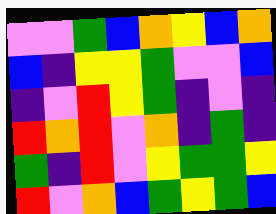[["violet", "violet", "green", "blue", "orange", "yellow", "blue", "orange"], ["blue", "indigo", "yellow", "yellow", "green", "violet", "violet", "blue"], ["indigo", "violet", "red", "yellow", "green", "indigo", "violet", "indigo"], ["red", "orange", "red", "violet", "orange", "indigo", "green", "indigo"], ["green", "indigo", "red", "violet", "yellow", "green", "green", "yellow"], ["red", "violet", "orange", "blue", "green", "yellow", "green", "blue"]]